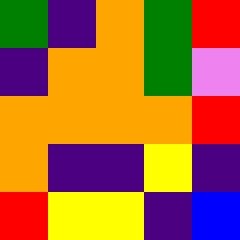[["green", "indigo", "orange", "green", "red"], ["indigo", "orange", "orange", "green", "violet"], ["orange", "orange", "orange", "orange", "red"], ["orange", "indigo", "indigo", "yellow", "indigo"], ["red", "yellow", "yellow", "indigo", "blue"]]